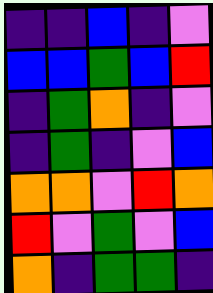[["indigo", "indigo", "blue", "indigo", "violet"], ["blue", "blue", "green", "blue", "red"], ["indigo", "green", "orange", "indigo", "violet"], ["indigo", "green", "indigo", "violet", "blue"], ["orange", "orange", "violet", "red", "orange"], ["red", "violet", "green", "violet", "blue"], ["orange", "indigo", "green", "green", "indigo"]]